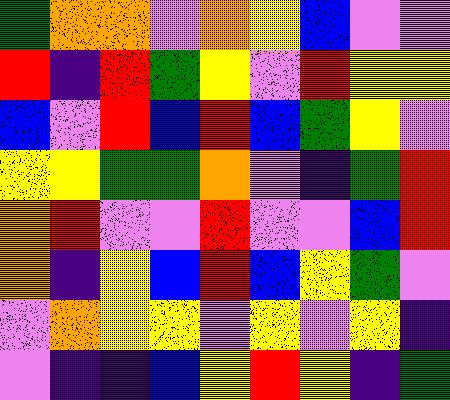[["green", "orange", "orange", "violet", "orange", "yellow", "blue", "violet", "violet"], ["red", "indigo", "red", "green", "yellow", "violet", "red", "yellow", "yellow"], ["blue", "violet", "red", "blue", "red", "blue", "green", "yellow", "violet"], ["yellow", "yellow", "green", "green", "orange", "violet", "indigo", "green", "red"], ["orange", "red", "violet", "violet", "red", "violet", "violet", "blue", "red"], ["orange", "indigo", "yellow", "blue", "red", "blue", "yellow", "green", "violet"], ["violet", "orange", "yellow", "yellow", "violet", "yellow", "violet", "yellow", "indigo"], ["violet", "indigo", "indigo", "blue", "yellow", "red", "yellow", "indigo", "green"]]